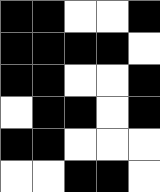[["black", "black", "white", "white", "black"], ["black", "black", "black", "black", "white"], ["black", "black", "white", "white", "black"], ["white", "black", "black", "white", "black"], ["black", "black", "white", "white", "white"], ["white", "white", "black", "black", "white"]]